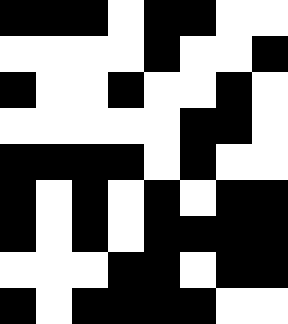[["black", "black", "black", "white", "black", "black", "white", "white"], ["white", "white", "white", "white", "black", "white", "white", "black"], ["black", "white", "white", "black", "white", "white", "black", "white"], ["white", "white", "white", "white", "white", "black", "black", "white"], ["black", "black", "black", "black", "white", "black", "white", "white"], ["black", "white", "black", "white", "black", "white", "black", "black"], ["black", "white", "black", "white", "black", "black", "black", "black"], ["white", "white", "white", "black", "black", "white", "black", "black"], ["black", "white", "black", "black", "black", "black", "white", "white"]]